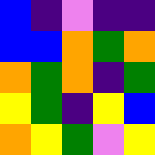[["blue", "indigo", "violet", "indigo", "indigo"], ["blue", "blue", "orange", "green", "orange"], ["orange", "green", "orange", "indigo", "green"], ["yellow", "green", "indigo", "yellow", "blue"], ["orange", "yellow", "green", "violet", "yellow"]]